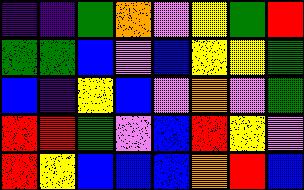[["indigo", "indigo", "green", "orange", "violet", "yellow", "green", "red"], ["green", "green", "blue", "violet", "blue", "yellow", "yellow", "green"], ["blue", "indigo", "yellow", "blue", "violet", "orange", "violet", "green"], ["red", "red", "green", "violet", "blue", "red", "yellow", "violet"], ["red", "yellow", "blue", "blue", "blue", "orange", "red", "blue"]]